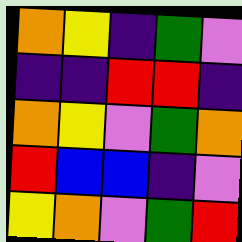[["orange", "yellow", "indigo", "green", "violet"], ["indigo", "indigo", "red", "red", "indigo"], ["orange", "yellow", "violet", "green", "orange"], ["red", "blue", "blue", "indigo", "violet"], ["yellow", "orange", "violet", "green", "red"]]